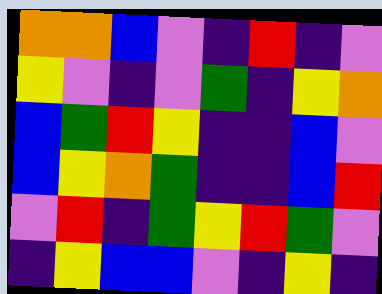[["orange", "orange", "blue", "violet", "indigo", "red", "indigo", "violet"], ["yellow", "violet", "indigo", "violet", "green", "indigo", "yellow", "orange"], ["blue", "green", "red", "yellow", "indigo", "indigo", "blue", "violet"], ["blue", "yellow", "orange", "green", "indigo", "indigo", "blue", "red"], ["violet", "red", "indigo", "green", "yellow", "red", "green", "violet"], ["indigo", "yellow", "blue", "blue", "violet", "indigo", "yellow", "indigo"]]